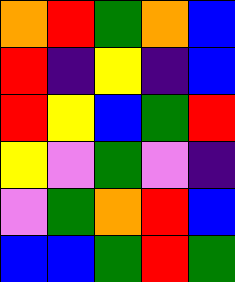[["orange", "red", "green", "orange", "blue"], ["red", "indigo", "yellow", "indigo", "blue"], ["red", "yellow", "blue", "green", "red"], ["yellow", "violet", "green", "violet", "indigo"], ["violet", "green", "orange", "red", "blue"], ["blue", "blue", "green", "red", "green"]]